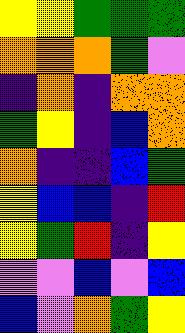[["yellow", "yellow", "green", "green", "green"], ["orange", "orange", "orange", "green", "violet"], ["indigo", "orange", "indigo", "orange", "orange"], ["green", "yellow", "indigo", "blue", "orange"], ["orange", "indigo", "indigo", "blue", "green"], ["yellow", "blue", "blue", "indigo", "red"], ["yellow", "green", "red", "indigo", "yellow"], ["violet", "violet", "blue", "violet", "blue"], ["blue", "violet", "orange", "green", "yellow"]]